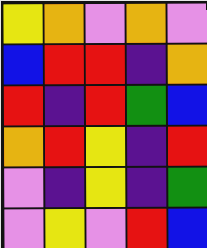[["yellow", "orange", "violet", "orange", "violet"], ["blue", "red", "red", "indigo", "orange"], ["red", "indigo", "red", "green", "blue"], ["orange", "red", "yellow", "indigo", "red"], ["violet", "indigo", "yellow", "indigo", "green"], ["violet", "yellow", "violet", "red", "blue"]]